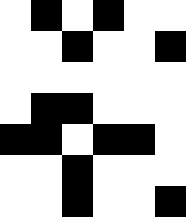[["white", "black", "white", "black", "white", "white"], ["white", "white", "black", "white", "white", "black"], ["white", "white", "white", "white", "white", "white"], ["white", "black", "black", "white", "white", "white"], ["black", "black", "white", "black", "black", "white"], ["white", "white", "black", "white", "white", "white"], ["white", "white", "black", "white", "white", "black"]]